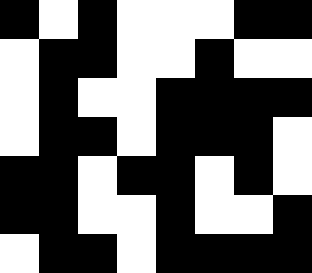[["black", "white", "black", "white", "white", "white", "black", "black"], ["white", "black", "black", "white", "white", "black", "white", "white"], ["white", "black", "white", "white", "black", "black", "black", "black"], ["white", "black", "black", "white", "black", "black", "black", "white"], ["black", "black", "white", "black", "black", "white", "black", "white"], ["black", "black", "white", "white", "black", "white", "white", "black"], ["white", "black", "black", "white", "black", "black", "black", "black"]]